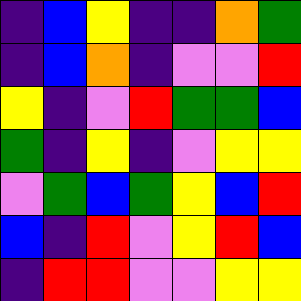[["indigo", "blue", "yellow", "indigo", "indigo", "orange", "green"], ["indigo", "blue", "orange", "indigo", "violet", "violet", "red"], ["yellow", "indigo", "violet", "red", "green", "green", "blue"], ["green", "indigo", "yellow", "indigo", "violet", "yellow", "yellow"], ["violet", "green", "blue", "green", "yellow", "blue", "red"], ["blue", "indigo", "red", "violet", "yellow", "red", "blue"], ["indigo", "red", "red", "violet", "violet", "yellow", "yellow"]]